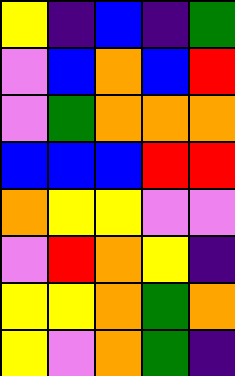[["yellow", "indigo", "blue", "indigo", "green"], ["violet", "blue", "orange", "blue", "red"], ["violet", "green", "orange", "orange", "orange"], ["blue", "blue", "blue", "red", "red"], ["orange", "yellow", "yellow", "violet", "violet"], ["violet", "red", "orange", "yellow", "indigo"], ["yellow", "yellow", "orange", "green", "orange"], ["yellow", "violet", "orange", "green", "indigo"]]